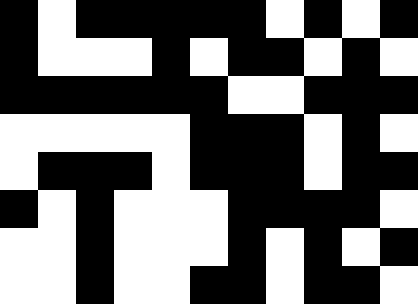[["black", "white", "black", "black", "black", "black", "black", "white", "black", "white", "black"], ["black", "white", "white", "white", "black", "white", "black", "black", "white", "black", "white"], ["black", "black", "black", "black", "black", "black", "white", "white", "black", "black", "black"], ["white", "white", "white", "white", "white", "black", "black", "black", "white", "black", "white"], ["white", "black", "black", "black", "white", "black", "black", "black", "white", "black", "black"], ["black", "white", "black", "white", "white", "white", "black", "black", "black", "black", "white"], ["white", "white", "black", "white", "white", "white", "black", "white", "black", "white", "black"], ["white", "white", "black", "white", "white", "black", "black", "white", "black", "black", "white"]]